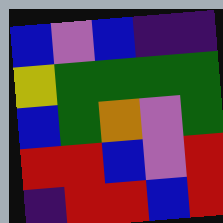[["blue", "violet", "blue", "indigo", "indigo"], ["yellow", "green", "green", "green", "green"], ["blue", "green", "orange", "violet", "green"], ["red", "red", "blue", "violet", "red"], ["indigo", "red", "red", "blue", "red"]]